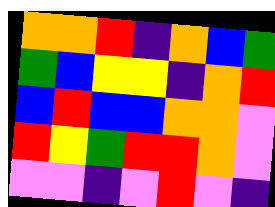[["orange", "orange", "red", "indigo", "orange", "blue", "green"], ["green", "blue", "yellow", "yellow", "indigo", "orange", "red"], ["blue", "red", "blue", "blue", "orange", "orange", "violet"], ["red", "yellow", "green", "red", "red", "orange", "violet"], ["violet", "violet", "indigo", "violet", "red", "violet", "indigo"]]